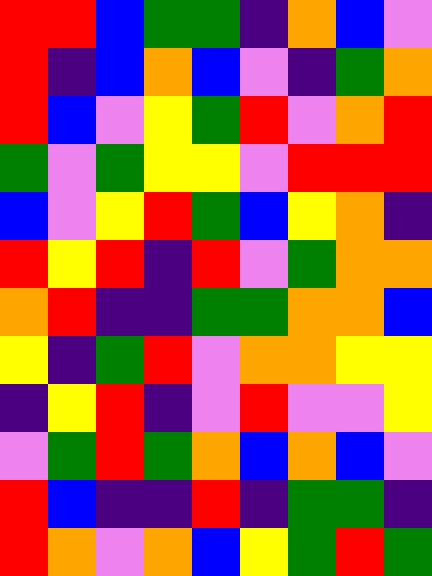[["red", "red", "blue", "green", "green", "indigo", "orange", "blue", "violet"], ["red", "indigo", "blue", "orange", "blue", "violet", "indigo", "green", "orange"], ["red", "blue", "violet", "yellow", "green", "red", "violet", "orange", "red"], ["green", "violet", "green", "yellow", "yellow", "violet", "red", "red", "red"], ["blue", "violet", "yellow", "red", "green", "blue", "yellow", "orange", "indigo"], ["red", "yellow", "red", "indigo", "red", "violet", "green", "orange", "orange"], ["orange", "red", "indigo", "indigo", "green", "green", "orange", "orange", "blue"], ["yellow", "indigo", "green", "red", "violet", "orange", "orange", "yellow", "yellow"], ["indigo", "yellow", "red", "indigo", "violet", "red", "violet", "violet", "yellow"], ["violet", "green", "red", "green", "orange", "blue", "orange", "blue", "violet"], ["red", "blue", "indigo", "indigo", "red", "indigo", "green", "green", "indigo"], ["red", "orange", "violet", "orange", "blue", "yellow", "green", "red", "green"]]